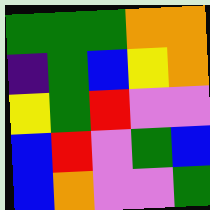[["green", "green", "green", "orange", "orange"], ["indigo", "green", "blue", "yellow", "orange"], ["yellow", "green", "red", "violet", "violet"], ["blue", "red", "violet", "green", "blue"], ["blue", "orange", "violet", "violet", "green"]]